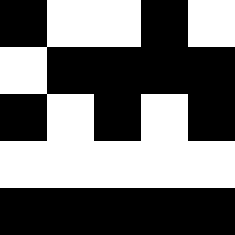[["black", "white", "white", "black", "white"], ["white", "black", "black", "black", "black"], ["black", "white", "black", "white", "black"], ["white", "white", "white", "white", "white"], ["black", "black", "black", "black", "black"]]